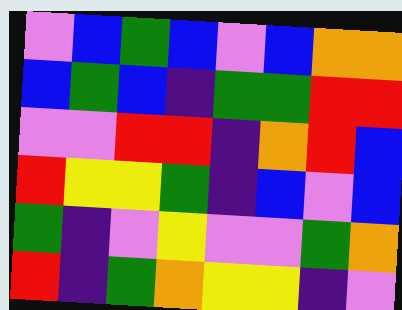[["violet", "blue", "green", "blue", "violet", "blue", "orange", "orange"], ["blue", "green", "blue", "indigo", "green", "green", "red", "red"], ["violet", "violet", "red", "red", "indigo", "orange", "red", "blue"], ["red", "yellow", "yellow", "green", "indigo", "blue", "violet", "blue"], ["green", "indigo", "violet", "yellow", "violet", "violet", "green", "orange"], ["red", "indigo", "green", "orange", "yellow", "yellow", "indigo", "violet"]]